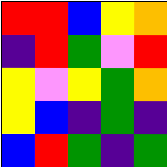[["red", "red", "blue", "yellow", "orange"], ["indigo", "red", "green", "violet", "red"], ["yellow", "violet", "yellow", "green", "orange"], ["yellow", "blue", "indigo", "green", "indigo"], ["blue", "red", "green", "indigo", "green"]]